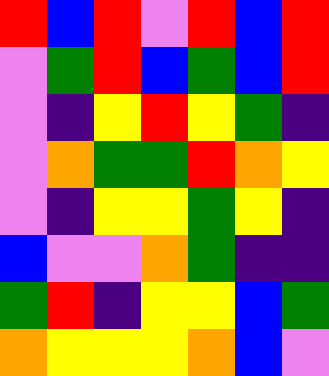[["red", "blue", "red", "violet", "red", "blue", "red"], ["violet", "green", "red", "blue", "green", "blue", "red"], ["violet", "indigo", "yellow", "red", "yellow", "green", "indigo"], ["violet", "orange", "green", "green", "red", "orange", "yellow"], ["violet", "indigo", "yellow", "yellow", "green", "yellow", "indigo"], ["blue", "violet", "violet", "orange", "green", "indigo", "indigo"], ["green", "red", "indigo", "yellow", "yellow", "blue", "green"], ["orange", "yellow", "yellow", "yellow", "orange", "blue", "violet"]]